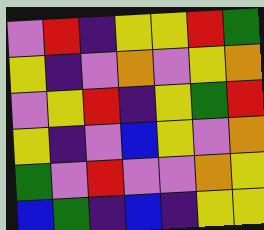[["violet", "red", "indigo", "yellow", "yellow", "red", "green"], ["yellow", "indigo", "violet", "orange", "violet", "yellow", "orange"], ["violet", "yellow", "red", "indigo", "yellow", "green", "red"], ["yellow", "indigo", "violet", "blue", "yellow", "violet", "orange"], ["green", "violet", "red", "violet", "violet", "orange", "yellow"], ["blue", "green", "indigo", "blue", "indigo", "yellow", "yellow"]]